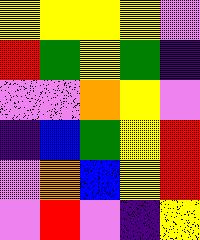[["yellow", "yellow", "yellow", "yellow", "violet"], ["red", "green", "yellow", "green", "indigo"], ["violet", "violet", "orange", "yellow", "violet"], ["indigo", "blue", "green", "yellow", "red"], ["violet", "orange", "blue", "yellow", "red"], ["violet", "red", "violet", "indigo", "yellow"]]